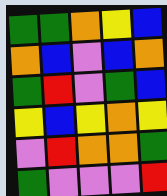[["green", "green", "orange", "yellow", "blue"], ["orange", "blue", "violet", "blue", "orange"], ["green", "red", "violet", "green", "blue"], ["yellow", "blue", "yellow", "orange", "yellow"], ["violet", "red", "orange", "orange", "green"], ["green", "violet", "violet", "violet", "red"]]